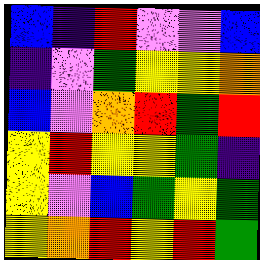[["blue", "indigo", "red", "violet", "violet", "blue"], ["indigo", "violet", "green", "yellow", "yellow", "orange"], ["blue", "violet", "orange", "red", "green", "red"], ["yellow", "red", "yellow", "yellow", "green", "indigo"], ["yellow", "violet", "blue", "green", "yellow", "green"], ["yellow", "orange", "red", "yellow", "red", "green"]]